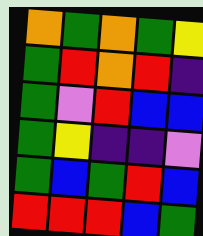[["orange", "green", "orange", "green", "yellow"], ["green", "red", "orange", "red", "indigo"], ["green", "violet", "red", "blue", "blue"], ["green", "yellow", "indigo", "indigo", "violet"], ["green", "blue", "green", "red", "blue"], ["red", "red", "red", "blue", "green"]]